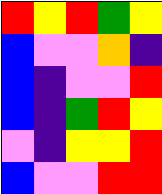[["red", "yellow", "red", "green", "yellow"], ["blue", "violet", "violet", "orange", "indigo"], ["blue", "indigo", "violet", "violet", "red"], ["blue", "indigo", "green", "red", "yellow"], ["violet", "indigo", "yellow", "yellow", "red"], ["blue", "violet", "violet", "red", "red"]]